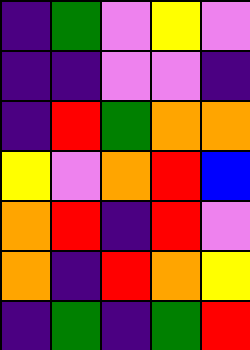[["indigo", "green", "violet", "yellow", "violet"], ["indigo", "indigo", "violet", "violet", "indigo"], ["indigo", "red", "green", "orange", "orange"], ["yellow", "violet", "orange", "red", "blue"], ["orange", "red", "indigo", "red", "violet"], ["orange", "indigo", "red", "orange", "yellow"], ["indigo", "green", "indigo", "green", "red"]]